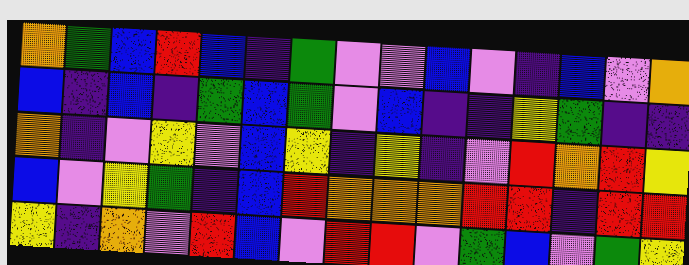[["orange", "green", "blue", "red", "blue", "indigo", "green", "violet", "violet", "blue", "violet", "indigo", "blue", "violet", "orange"], ["blue", "indigo", "blue", "indigo", "green", "blue", "green", "violet", "blue", "indigo", "indigo", "yellow", "green", "indigo", "indigo"], ["orange", "indigo", "violet", "yellow", "violet", "blue", "yellow", "indigo", "yellow", "indigo", "violet", "red", "orange", "red", "yellow"], ["blue", "violet", "yellow", "green", "indigo", "blue", "red", "orange", "orange", "orange", "red", "red", "indigo", "red", "red"], ["yellow", "indigo", "orange", "violet", "red", "blue", "violet", "red", "red", "violet", "green", "blue", "violet", "green", "yellow"]]